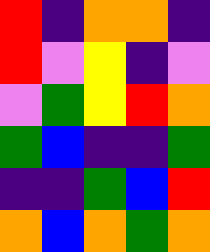[["red", "indigo", "orange", "orange", "indigo"], ["red", "violet", "yellow", "indigo", "violet"], ["violet", "green", "yellow", "red", "orange"], ["green", "blue", "indigo", "indigo", "green"], ["indigo", "indigo", "green", "blue", "red"], ["orange", "blue", "orange", "green", "orange"]]